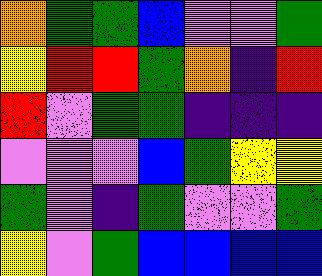[["orange", "green", "green", "blue", "violet", "violet", "green"], ["yellow", "red", "red", "green", "orange", "indigo", "red"], ["red", "violet", "green", "green", "indigo", "indigo", "indigo"], ["violet", "violet", "violet", "blue", "green", "yellow", "yellow"], ["green", "violet", "indigo", "green", "violet", "violet", "green"], ["yellow", "violet", "green", "blue", "blue", "blue", "blue"]]